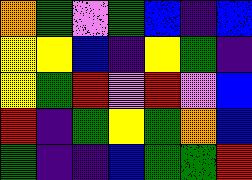[["orange", "green", "violet", "green", "blue", "indigo", "blue"], ["yellow", "yellow", "blue", "indigo", "yellow", "green", "indigo"], ["yellow", "green", "red", "violet", "red", "violet", "blue"], ["red", "indigo", "green", "yellow", "green", "orange", "blue"], ["green", "indigo", "indigo", "blue", "green", "green", "red"]]